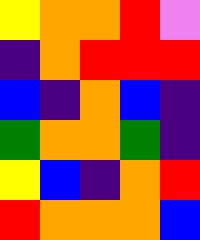[["yellow", "orange", "orange", "red", "violet"], ["indigo", "orange", "red", "red", "red"], ["blue", "indigo", "orange", "blue", "indigo"], ["green", "orange", "orange", "green", "indigo"], ["yellow", "blue", "indigo", "orange", "red"], ["red", "orange", "orange", "orange", "blue"]]